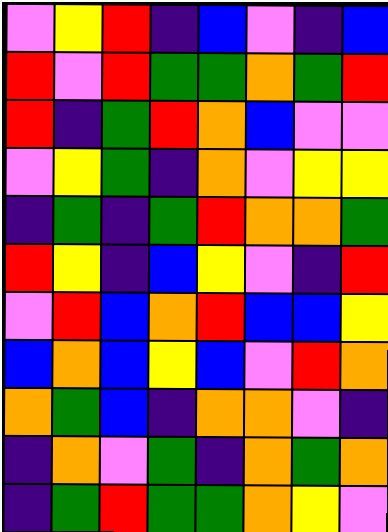[["violet", "yellow", "red", "indigo", "blue", "violet", "indigo", "blue"], ["red", "violet", "red", "green", "green", "orange", "green", "red"], ["red", "indigo", "green", "red", "orange", "blue", "violet", "violet"], ["violet", "yellow", "green", "indigo", "orange", "violet", "yellow", "yellow"], ["indigo", "green", "indigo", "green", "red", "orange", "orange", "green"], ["red", "yellow", "indigo", "blue", "yellow", "violet", "indigo", "red"], ["violet", "red", "blue", "orange", "red", "blue", "blue", "yellow"], ["blue", "orange", "blue", "yellow", "blue", "violet", "red", "orange"], ["orange", "green", "blue", "indigo", "orange", "orange", "violet", "indigo"], ["indigo", "orange", "violet", "green", "indigo", "orange", "green", "orange"], ["indigo", "green", "red", "green", "green", "orange", "yellow", "violet"]]